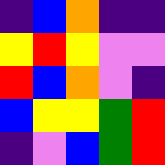[["indigo", "blue", "orange", "indigo", "indigo"], ["yellow", "red", "yellow", "violet", "violet"], ["red", "blue", "orange", "violet", "indigo"], ["blue", "yellow", "yellow", "green", "red"], ["indigo", "violet", "blue", "green", "red"]]